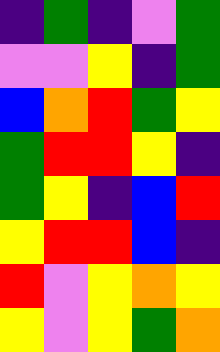[["indigo", "green", "indigo", "violet", "green"], ["violet", "violet", "yellow", "indigo", "green"], ["blue", "orange", "red", "green", "yellow"], ["green", "red", "red", "yellow", "indigo"], ["green", "yellow", "indigo", "blue", "red"], ["yellow", "red", "red", "blue", "indigo"], ["red", "violet", "yellow", "orange", "yellow"], ["yellow", "violet", "yellow", "green", "orange"]]